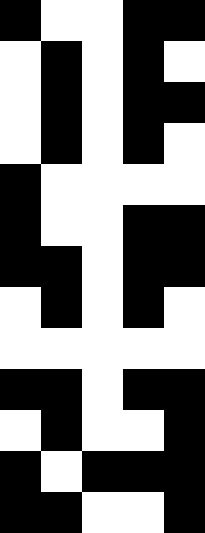[["black", "white", "white", "black", "black"], ["white", "black", "white", "black", "white"], ["white", "black", "white", "black", "black"], ["white", "black", "white", "black", "white"], ["black", "white", "white", "white", "white"], ["black", "white", "white", "black", "black"], ["black", "black", "white", "black", "black"], ["white", "black", "white", "black", "white"], ["white", "white", "white", "white", "white"], ["black", "black", "white", "black", "black"], ["white", "black", "white", "white", "black"], ["black", "white", "black", "black", "black"], ["black", "black", "white", "white", "black"]]